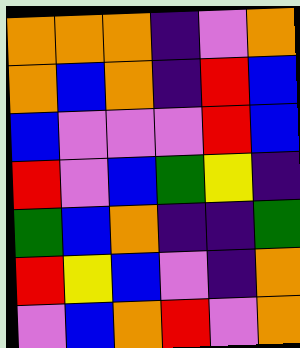[["orange", "orange", "orange", "indigo", "violet", "orange"], ["orange", "blue", "orange", "indigo", "red", "blue"], ["blue", "violet", "violet", "violet", "red", "blue"], ["red", "violet", "blue", "green", "yellow", "indigo"], ["green", "blue", "orange", "indigo", "indigo", "green"], ["red", "yellow", "blue", "violet", "indigo", "orange"], ["violet", "blue", "orange", "red", "violet", "orange"]]